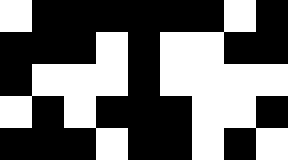[["white", "black", "black", "black", "black", "black", "black", "white", "black"], ["black", "black", "black", "white", "black", "white", "white", "black", "black"], ["black", "white", "white", "white", "black", "white", "white", "white", "white"], ["white", "black", "white", "black", "black", "black", "white", "white", "black"], ["black", "black", "black", "white", "black", "black", "white", "black", "white"]]